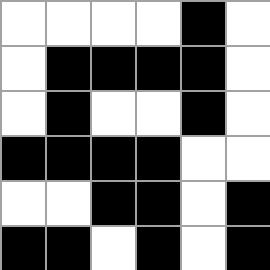[["white", "white", "white", "white", "black", "white"], ["white", "black", "black", "black", "black", "white"], ["white", "black", "white", "white", "black", "white"], ["black", "black", "black", "black", "white", "white"], ["white", "white", "black", "black", "white", "black"], ["black", "black", "white", "black", "white", "black"]]